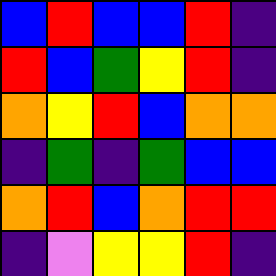[["blue", "red", "blue", "blue", "red", "indigo"], ["red", "blue", "green", "yellow", "red", "indigo"], ["orange", "yellow", "red", "blue", "orange", "orange"], ["indigo", "green", "indigo", "green", "blue", "blue"], ["orange", "red", "blue", "orange", "red", "red"], ["indigo", "violet", "yellow", "yellow", "red", "indigo"]]